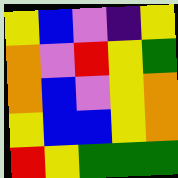[["yellow", "blue", "violet", "indigo", "yellow"], ["orange", "violet", "red", "yellow", "green"], ["orange", "blue", "violet", "yellow", "orange"], ["yellow", "blue", "blue", "yellow", "orange"], ["red", "yellow", "green", "green", "green"]]